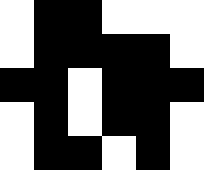[["white", "black", "black", "white", "white", "white"], ["white", "black", "black", "black", "black", "white"], ["black", "black", "white", "black", "black", "black"], ["white", "black", "white", "black", "black", "white"], ["white", "black", "black", "white", "black", "white"]]